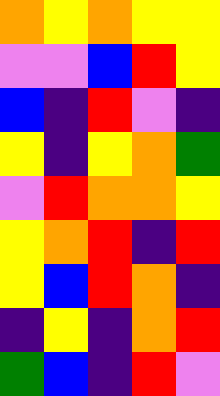[["orange", "yellow", "orange", "yellow", "yellow"], ["violet", "violet", "blue", "red", "yellow"], ["blue", "indigo", "red", "violet", "indigo"], ["yellow", "indigo", "yellow", "orange", "green"], ["violet", "red", "orange", "orange", "yellow"], ["yellow", "orange", "red", "indigo", "red"], ["yellow", "blue", "red", "orange", "indigo"], ["indigo", "yellow", "indigo", "orange", "red"], ["green", "blue", "indigo", "red", "violet"]]